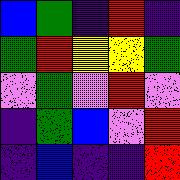[["blue", "green", "indigo", "red", "indigo"], ["green", "red", "yellow", "yellow", "green"], ["violet", "green", "violet", "red", "violet"], ["indigo", "green", "blue", "violet", "red"], ["indigo", "blue", "indigo", "indigo", "red"]]